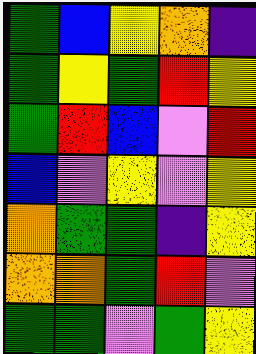[["green", "blue", "yellow", "orange", "indigo"], ["green", "yellow", "green", "red", "yellow"], ["green", "red", "blue", "violet", "red"], ["blue", "violet", "yellow", "violet", "yellow"], ["orange", "green", "green", "indigo", "yellow"], ["orange", "orange", "green", "red", "violet"], ["green", "green", "violet", "green", "yellow"]]